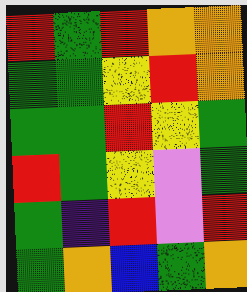[["red", "green", "red", "orange", "orange"], ["green", "green", "yellow", "red", "orange"], ["green", "green", "red", "yellow", "green"], ["red", "green", "yellow", "violet", "green"], ["green", "indigo", "red", "violet", "red"], ["green", "orange", "blue", "green", "orange"]]